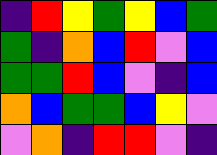[["indigo", "red", "yellow", "green", "yellow", "blue", "green"], ["green", "indigo", "orange", "blue", "red", "violet", "blue"], ["green", "green", "red", "blue", "violet", "indigo", "blue"], ["orange", "blue", "green", "green", "blue", "yellow", "violet"], ["violet", "orange", "indigo", "red", "red", "violet", "indigo"]]